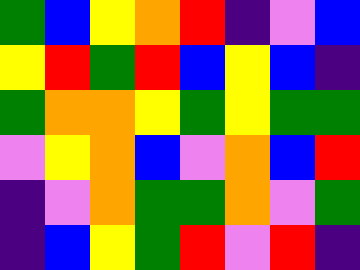[["green", "blue", "yellow", "orange", "red", "indigo", "violet", "blue"], ["yellow", "red", "green", "red", "blue", "yellow", "blue", "indigo"], ["green", "orange", "orange", "yellow", "green", "yellow", "green", "green"], ["violet", "yellow", "orange", "blue", "violet", "orange", "blue", "red"], ["indigo", "violet", "orange", "green", "green", "orange", "violet", "green"], ["indigo", "blue", "yellow", "green", "red", "violet", "red", "indigo"]]